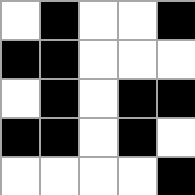[["white", "black", "white", "white", "black"], ["black", "black", "white", "white", "white"], ["white", "black", "white", "black", "black"], ["black", "black", "white", "black", "white"], ["white", "white", "white", "white", "black"]]